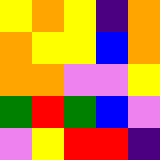[["yellow", "orange", "yellow", "indigo", "orange"], ["orange", "yellow", "yellow", "blue", "orange"], ["orange", "orange", "violet", "violet", "yellow"], ["green", "red", "green", "blue", "violet"], ["violet", "yellow", "red", "red", "indigo"]]